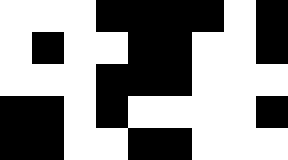[["white", "white", "white", "black", "black", "black", "black", "white", "black"], ["white", "black", "white", "white", "black", "black", "white", "white", "black"], ["white", "white", "white", "black", "black", "black", "white", "white", "white"], ["black", "black", "white", "black", "white", "white", "white", "white", "black"], ["black", "black", "white", "white", "black", "black", "white", "white", "white"]]